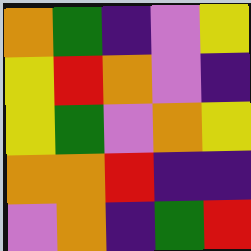[["orange", "green", "indigo", "violet", "yellow"], ["yellow", "red", "orange", "violet", "indigo"], ["yellow", "green", "violet", "orange", "yellow"], ["orange", "orange", "red", "indigo", "indigo"], ["violet", "orange", "indigo", "green", "red"]]